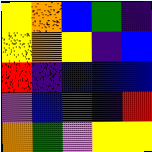[["yellow", "orange", "blue", "green", "indigo"], ["yellow", "orange", "yellow", "indigo", "blue"], ["red", "indigo", "blue", "blue", "blue"], ["violet", "blue", "green", "indigo", "red"], ["orange", "green", "violet", "yellow", "yellow"]]